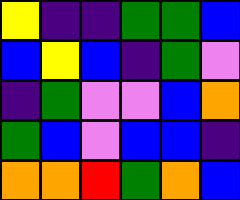[["yellow", "indigo", "indigo", "green", "green", "blue"], ["blue", "yellow", "blue", "indigo", "green", "violet"], ["indigo", "green", "violet", "violet", "blue", "orange"], ["green", "blue", "violet", "blue", "blue", "indigo"], ["orange", "orange", "red", "green", "orange", "blue"]]